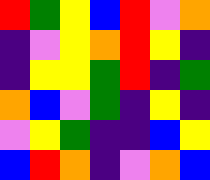[["red", "green", "yellow", "blue", "red", "violet", "orange"], ["indigo", "violet", "yellow", "orange", "red", "yellow", "indigo"], ["indigo", "yellow", "yellow", "green", "red", "indigo", "green"], ["orange", "blue", "violet", "green", "indigo", "yellow", "indigo"], ["violet", "yellow", "green", "indigo", "indigo", "blue", "yellow"], ["blue", "red", "orange", "indigo", "violet", "orange", "blue"]]